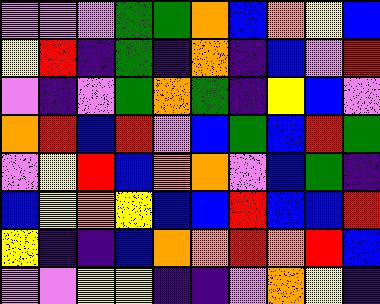[["violet", "violet", "violet", "green", "green", "orange", "blue", "orange", "yellow", "blue"], ["yellow", "red", "indigo", "green", "indigo", "orange", "indigo", "blue", "violet", "red"], ["violet", "indigo", "violet", "green", "orange", "green", "indigo", "yellow", "blue", "violet"], ["orange", "red", "blue", "red", "violet", "blue", "green", "blue", "red", "green"], ["violet", "yellow", "red", "blue", "orange", "orange", "violet", "blue", "green", "indigo"], ["blue", "yellow", "orange", "yellow", "blue", "blue", "red", "blue", "blue", "red"], ["yellow", "indigo", "indigo", "blue", "orange", "orange", "red", "orange", "red", "blue"], ["violet", "violet", "yellow", "yellow", "indigo", "indigo", "violet", "orange", "yellow", "indigo"]]